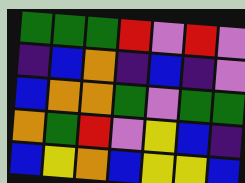[["green", "green", "green", "red", "violet", "red", "violet"], ["indigo", "blue", "orange", "indigo", "blue", "indigo", "violet"], ["blue", "orange", "orange", "green", "violet", "green", "green"], ["orange", "green", "red", "violet", "yellow", "blue", "indigo"], ["blue", "yellow", "orange", "blue", "yellow", "yellow", "blue"]]